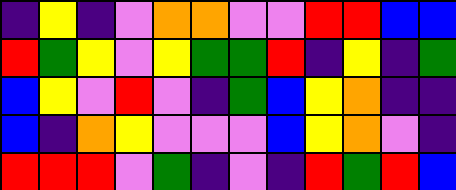[["indigo", "yellow", "indigo", "violet", "orange", "orange", "violet", "violet", "red", "red", "blue", "blue"], ["red", "green", "yellow", "violet", "yellow", "green", "green", "red", "indigo", "yellow", "indigo", "green"], ["blue", "yellow", "violet", "red", "violet", "indigo", "green", "blue", "yellow", "orange", "indigo", "indigo"], ["blue", "indigo", "orange", "yellow", "violet", "violet", "violet", "blue", "yellow", "orange", "violet", "indigo"], ["red", "red", "red", "violet", "green", "indigo", "violet", "indigo", "red", "green", "red", "blue"]]